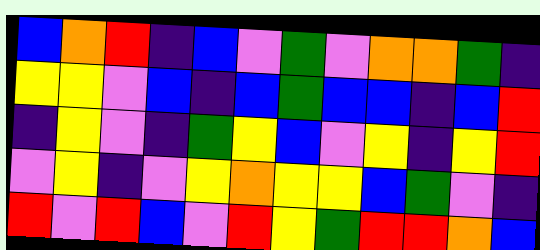[["blue", "orange", "red", "indigo", "blue", "violet", "green", "violet", "orange", "orange", "green", "indigo"], ["yellow", "yellow", "violet", "blue", "indigo", "blue", "green", "blue", "blue", "indigo", "blue", "red"], ["indigo", "yellow", "violet", "indigo", "green", "yellow", "blue", "violet", "yellow", "indigo", "yellow", "red"], ["violet", "yellow", "indigo", "violet", "yellow", "orange", "yellow", "yellow", "blue", "green", "violet", "indigo"], ["red", "violet", "red", "blue", "violet", "red", "yellow", "green", "red", "red", "orange", "blue"]]